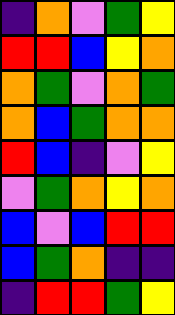[["indigo", "orange", "violet", "green", "yellow"], ["red", "red", "blue", "yellow", "orange"], ["orange", "green", "violet", "orange", "green"], ["orange", "blue", "green", "orange", "orange"], ["red", "blue", "indigo", "violet", "yellow"], ["violet", "green", "orange", "yellow", "orange"], ["blue", "violet", "blue", "red", "red"], ["blue", "green", "orange", "indigo", "indigo"], ["indigo", "red", "red", "green", "yellow"]]